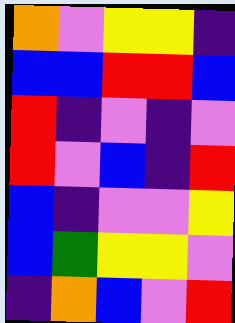[["orange", "violet", "yellow", "yellow", "indigo"], ["blue", "blue", "red", "red", "blue"], ["red", "indigo", "violet", "indigo", "violet"], ["red", "violet", "blue", "indigo", "red"], ["blue", "indigo", "violet", "violet", "yellow"], ["blue", "green", "yellow", "yellow", "violet"], ["indigo", "orange", "blue", "violet", "red"]]